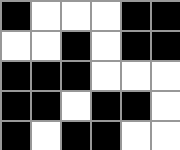[["black", "white", "white", "white", "black", "black"], ["white", "white", "black", "white", "black", "black"], ["black", "black", "black", "white", "white", "white"], ["black", "black", "white", "black", "black", "white"], ["black", "white", "black", "black", "white", "white"]]